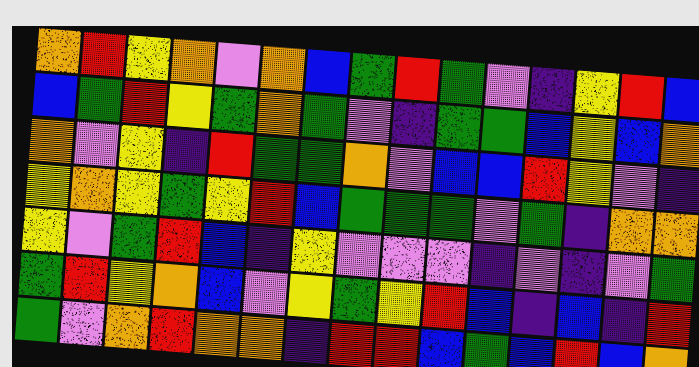[["orange", "red", "yellow", "orange", "violet", "orange", "blue", "green", "red", "green", "violet", "indigo", "yellow", "red", "blue"], ["blue", "green", "red", "yellow", "green", "orange", "green", "violet", "indigo", "green", "green", "blue", "yellow", "blue", "orange"], ["orange", "violet", "yellow", "indigo", "red", "green", "green", "orange", "violet", "blue", "blue", "red", "yellow", "violet", "indigo"], ["yellow", "orange", "yellow", "green", "yellow", "red", "blue", "green", "green", "green", "violet", "green", "indigo", "orange", "orange"], ["yellow", "violet", "green", "red", "blue", "indigo", "yellow", "violet", "violet", "violet", "indigo", "violet", "indigo", "violet", "green"], ["green", "red", "yellow", "orange", "blue", "violet", "yellow", "green", "yellow", "red", "blue", "indigo", "blue", "indigo", "red"], ["green", "violet", "orange", "red", "orange", "orange", "indigo", "red", "red", "blue", "green", "blue", "red", "blue", "orange"]]